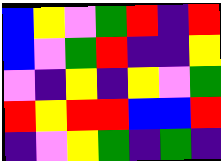[["blue", "yellow", "violet", "green", "red", "indigo", "red"], ["blue", "violet", "green", "red", "indigo", "indigo", "yellow"], ["violet", "indigo", "yellow", "indigo", "yellow", "violet", "green"], ["red", "yellow", "red", "red", "blue", "blue", "red"], ["indigo", "violet", "yellow", "green", "indigo", "green", "indigo"]]